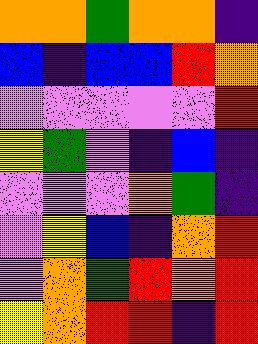[["orange", "orange", "green", "orange", "orange", "indigo"], ["blue", "indigo", "blue", "blue", "red", "orange"], ["violet", "violet", "violet", "violet", "violet", "red"], ["yellow", "green", "violet", "indigo", "blue", "indigo"], ["violet", "violet", "violet", "orange", "green", "indigo"], ["violet", "yellow", "blue", "indigo", "orange", "red"], ["violet", "orange", "green", "red", "orange", "red"], ["yellow", "orange", "red", "red", "indigo", "red"]]